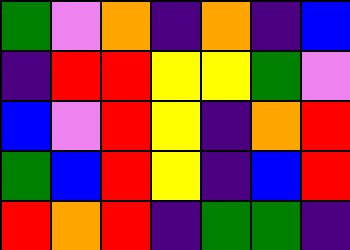[["green", "violet", "orange", "indigo", "orange", "indigo", "blue"], ["indigo", "red", "red", "yellow", "yellow", "green", "violet"], ["blue", "violet", "red", "yellow", "indigo", "orange", "red"], ["green", "blue", "red", "yellow", "indigo", "blue", "red"], ["red", "orange", "red", "indigo", "green", "green", "indigo"]]